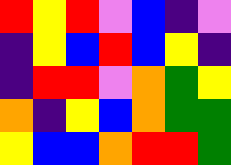[["red", "yellow", "red", "violet", "blue", "indigo", "violet"], ["indigo", "yellow", "blue", "red", "blue", "yellow", "indigo"], ["indigo", "red", "red", "violet", "orange", "green", "yellow"], ["orange", "indigo", "yellow", "blue", "orange", "green", "green"], ["yellow", "blue", "blue", "orange", "red", "red", "green"]]